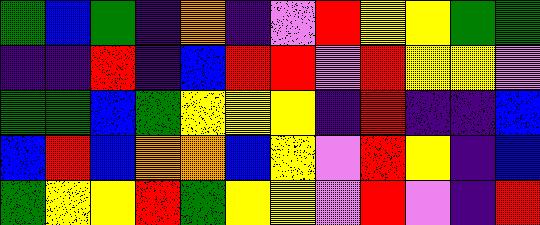[["green", "blue", "green", "indigo", "orange", "indigo", "violet", "red", "yellow", "yellow", "green", "green"], ["indigo", "indigo", "red", "indigo", "blue", "red", "red", "violet", "red", "yellow", "yellow", "violet"], ["green", "green", "blue", "green", "yellow", "yellow", "yellow", "indigo", "red", "indigo", "indigo", "blue"], ["blue", "red", "blue", "orange", "orange", "blue", "yellow", "violet", "red", "yellow", "indigo", "blue"], ["green", "yellow", "yellow", "red", "green", "yellow", "yellow", "violet", "red", "violet", "indigo", "red"]]